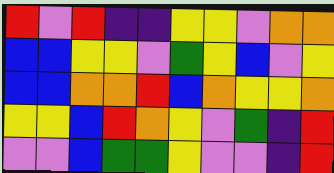[["red", "violet", "red", "indigo", "indigo", "yellow", "yellow", "violet", "orange", "orange"], ["blue", "blue", "yellow", "yellow", "violet", "green", "yellow", "blue", "violet", "yellow"], ["blue", "blue", "orange", "orange", "red", "blue", "orange", "yellow", "yellow", "orange"], ["yellow", "yellow", "blue", "red", "orange", "yellow", "violet", "green", "indigo", "red"], ["violet", "violet", "blue", "green", "green", "yellow", "violet", "violet", "indigo", "red"]]